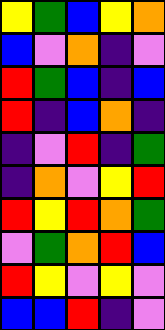[["yellow", "green", "blue", "yellow", "orange"], ["blue", "violet", "orange", "indigo", "violet"], ["red", "green", "blue", "indigo", "blue"], ["red", "indigo", "blue", "orange", "indigo"], ["indigo", "violet", "red", "indigo", "green"], ["indigo", "orange", "violet", "yellow", "red"], ["red", "yellow", "red", "orange", "green"], ["violet", "green", "orange", "red", "blue"], ["red", "yellow", "violet", "yellow", "violet"], ["blue", "blue", "red", "indigo", "violet"]]